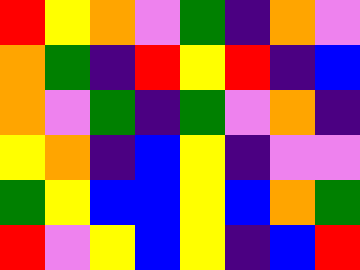[["red", "yellow", "orange", "violet", "green", "indigo", "orange", "violet"], ["orange", "green", "indigo", "red", "yellow", "red", "indigo", "blue"], ["orange", "violet", "green", "indigo", "green", "violet", "orange", "indigo"], ["yellow", "orange", "indigo", "blue", "yellow", "indigo", "violet", "violet"], ["green", "yellow", "blue", "blue", "yellow", "blue", "orange", "green"], ["red", "violet", "yellow", "blue", "yellow", "indigo", "blue", "red"]]